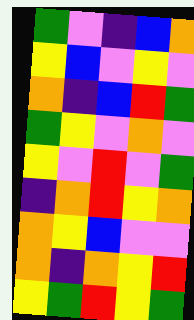[["green", "violet", "indigo", "blue", "orange"], ["yellow", "blue", "violet", "yellow", "violet"], ["orange", "indigo", "blue", "red", "green"], ["green", "yellow", "violet", "orange", "violet"], ["yellow", "violet", "red", "violet", "green"], ["indigo", "orange", "red", "yellow", "orange"], ["orange", "yellow", "blue", "violet", "violet"], ["orange", "indigo", "orange", "yellow", "red"], ["yellow", "green", "red", "yellow", "green"]]